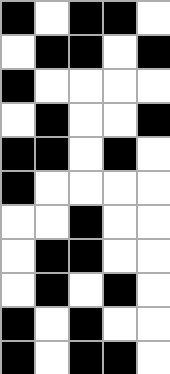[["black", "white", "black", "black", "white"], ["white", "black", "black", "white", "black"], ["black", "white", "white", "white", "white"], ["white", "black", "white", "white", "black"], ["black", "black", "white", "black", "white"], ["black", "white", "white", "white", "white"], ["white", "white", "black", "white", "white"], ["white", "black", "black", "white", "white"], ["white", "black", "white", "black", "white"], ["black", "white", "black", "white", "white"], ["black", "white", "black", "black", "white"]]